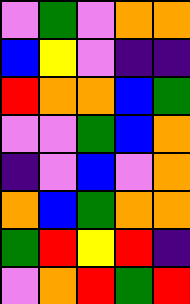[["violet", "green", "violet", "orange", "orange"], ["blue", "yellow", "violet", "indigo", "indigo"], ["red", "orange", "orange", "blue", "green"], ["violet", "violet", "green", "blue", "orange"], ["indigo", "violet", "blue", "violet", "orange"], ["orange", "blue", "green", "orange", "orange"], ["green", "red", "yellow", "red", "indigo"], ["violet", "orange", "red", "green", "red"]]